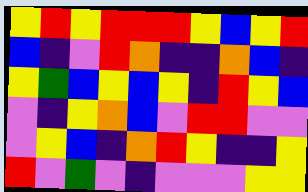[["yellow", "red", "yellow", "red", "red", "red", "yellow", "blue", "yellow", "red"], ["blue", "indigo", "violet", "red", "orange", "indigo", "indigo", "orange", "blue", "indigo"], ["yellow", "green", "blue", "yellow", "blue", "yellow", "indigo", "red", "yellow", "blue"], ["violet", "indigo", "yellow", "orange", "blue", "violet", "red", "red", "violet", "violet"], ["violet", "yellow", "blue", "indigo", "orange", "red", "yellow", "indigo", "indigo", "yellow"], ["red", "violet", "green", "violet", "indigo", "violet", "violet", "violet", "yellow", "yellow"]]